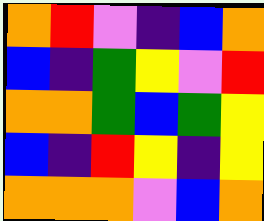[["orange", "red", "violet", "indigo", "blue", "orange"], ["blue", "indigo", "green", "yellow", "violet", "red"], ["orange", "orange", "green", "blue", "green", "yellow"], ["blue", "indigo", "red", "yellow", "indigo", "yellow"], ["orange", "orange", "orange", "violet", "blue", "orange"]]